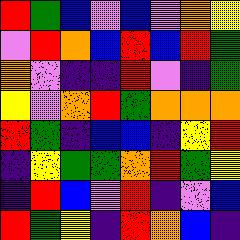[["red", "green", "blue", "violet", "blue", "violet", "orange", "yellow"], ["violet", "red", "orange", "blue", "red", "blue", "red", "green"], ["orange", "violet", "indigo", "indigo", "red", "violet", "indigo", "green"], ["yellow", "violet", "orange", "red", "green", "orange", "orange", "orange"], ["red", "green", "indigo", "blue", "blue", "indigo", "yellow", "red"], ["indigo", "yellow", "green", "green", "orange", "red", "green", "yellow"], ["indigo", "red", "blue", "violet", "red", "indigo", "violet", "blue"], ["red", "green", "yellow", "indigo", "red", "orange", "blue", "indigo"]]